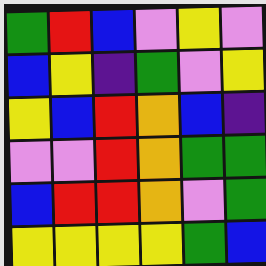[["green", "red", "blue", "violet", "yellow", "violet"], ["blue", "yellow", "indigo", "green", "violet", "yellow"], ["yellow", "blue", "red", "orange", "blue", "indigo"], ["violet", "violet", "red", "orange", "green", "green"], ["blue", "red", "red", "orange", "violet", "green"], ["yellow", "yellow", "yellow", "yellow", "green", "blue"]]